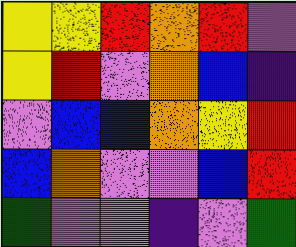[["yellow", "yellow", "red", "orange", "red", "violet"], ["yellow", "red", "violet", "orange", "blue", "indigo"], ["violet", "blue", "blue", "orange", "yellow", "red"], ["blue", "orange", "violet", "violet", "blue", "red"], ["green", "violet", "violet", "indigo", "violet", "green"]]